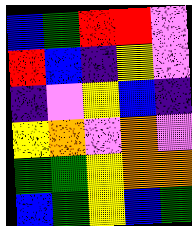[["blue", "green", "red", "red", "violet"], ["red", "blue", "indigo", "yellow", "violet"], ["indigo", "violet", "yellow", "blue", "indigo"], ["yellow", "orange", "violet", "orange", "violet"], ["green", "green", "yellow", "orange", "orange"], ["blue", "green", "yellow", "blue", "green"]]